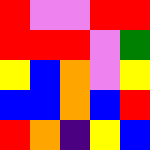[["red", "violet", "violet", "red", "red"], ["red", "red", "red", "violet", "green"], ["yellow", "blue", "orange", "violet", "yellow"], ["blue", "blue", "orange", "blue", "red"], ["red", "orange", "indigo", "yellow", "blue"]]